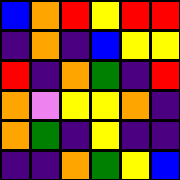[["blue", "orange", "red", "yellow", "red", "red"], ["indigo", "orange", "indigo", "blue", "yellow", "yellow"], ["red", "indigo", "orange", "green", "indigo", "red"], ["orange", "violet", "yellow", "yellow", "orange", "indigo"], ["orange", "green", "indigo", "yellow", "indigo", "indigo"], ["indigo", "indigo", "orange", "green", "yellow", "blue"]]